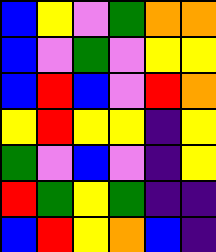[["blue", "yellow", "violet", "green", "orange", "orange"], ["blue", "violet", "green", "violet", "yellow", "yellow"], ["blue", "red", "blue", "violet", "red", "orange"], ["yellow", "red", "yellow", "yellow", "indigo", "yellow"], ["green", "violet", "blue", "violet", "indigo", "yellow"], ["red", "green", "yellow", "green", "indigo", "indigo"], ["blue", "red", "yellow", "orange", "blue", "indigo"]]